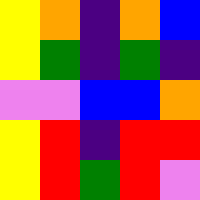[["yellow", "orange", "indigo", "orange", "blue"], ["yellow", "green", "indigo", "green", "indigo"], ["violet", "violet", "blue", "blue", "orange"], ["yellow", "red", "indigo", "red", "red"], ["yellow", "red", "green", "red", "violet"]]